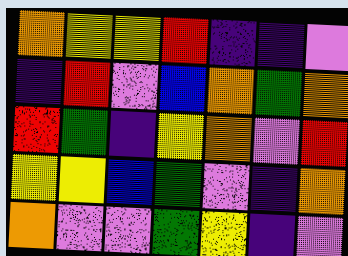[["orange", "yellow", "yellow", "red", "indigo", "indigo", "violet"], ["indigo", "red", "violet", "blue", "orange", "green", "orange"], ["red", "green", "indigo", "yellow", "orange", "violet", "red"], ["yellow", "yellow", "blue", "green", "violet", "indigo", "orange"], ["orange", "violet", "violet", "green", "yellow", "indigo", "violet"]]